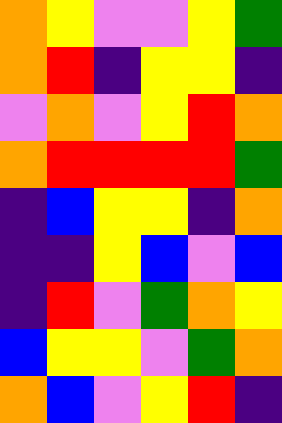[["orange", "yellow", "violet", "violet", "yellow", "green"], ["orange", "red", "indigo", "yellow", "yellow", "indigo"], ["violet", "orange", "violet", "yellow", "red", "orange"], ["orange", "red", "red", "red", "red", "green"], ["indigo", "blue", "yellow", "yellow", "indigo", "orange"], ["indigo", "indigo", "yellow", "blue", "violet", "blue"], ["indigo", "red", "violet", "green", "orange", "yellow"], ["blue", "yellow", "yellow", "violet", "green", "orange"], ["orange", "blue", "violet", "yellow", "red", "indigo"]]